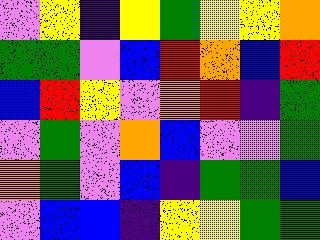[["violet", "yellow", "indigo", "yellow", "green", "yellow", "yellow", "orange"], ["green", "green", "violet", "blue", "red", "orange", "blue", "red"], ["blue", "red", "yellow", "violet", "orange", "red", "indigo", "green"], ["violet", "green", "violet", "orange", "blue", "violet", "violet", "green"], ["orange", "green", "violet", "blue", "indigo", "green", "green", "blue"], ["violet", "blue", "blue", "indigo", "yellow", "yellow", "green", "green"]]